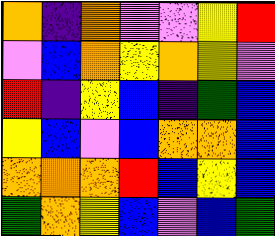[["orange", "indigo", "orange", "violet", "violet", "yellow", "red"], ["violet", "blue", "orange", "yellow", "orange", "yellow", "violet"], ["red", "indigo", "yellow", "blue", "indigo", "green", "blue"], ["yellow", "blue", "violet", "blue", "orange", "orange", "blue"], ["orange", "orange", "orange", "red", "blue", "yellow", "blue"], ["green", "orange", "yellow", "blue", "violet", "blue", "green"]]